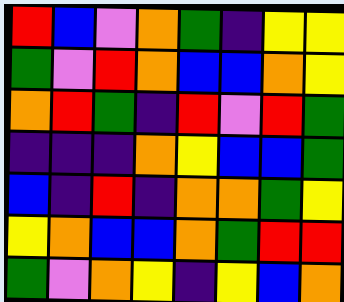[["red", "blue", "violet", "orange", "green", "indigo", "yellow", "yellow"], ["green", "violet", "red", "orange", "blue", "blue", "orange", "yellow"], ["orange", "red", "green", "indigo", "red", "violet", "red", "green"], ["indigo", "indigo", "indigo", "orange", "yellow", "blue", "blue", "green"], ["blue", "indigo", "red", "indigo", "orange", "orange", "green", "yellow"], ["yellow", "orange", "blue", "blue", "orange", "green", "red", "red"], ["green", "violet", "orange", "yellow", "indigo", "yellow", "blue", "orange"]]